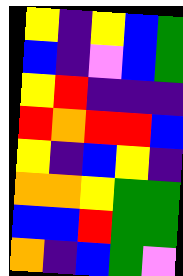[["yellow", "indigo", "yellow", "blue", "green"], ["blue", "indigo", "violet", "blue", "green"], ["yellow", "red", "indigo", "indigo", "indigo"], ["red", "orange", "red", "red", "blue"], ["yellow", "indigo", "blue", "yellow", "indigo"], ["orange", "orange", "yellow", "green", "green"], ["blue", "blue", "red", "green", "green"], ["orange", "indigo", "blue", "green", "violet"]]